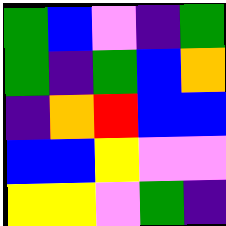[["green", "blue", "violet", "indigo", "green"], ["green", "indigo", "green", "blue", "orange"], ["indigo", "orange", "red", "blue", "blue"], ["blue", "blue", "yellow", "violet", "violet"], ["yellow", "yellow", "violet", "green", "indigo"]]